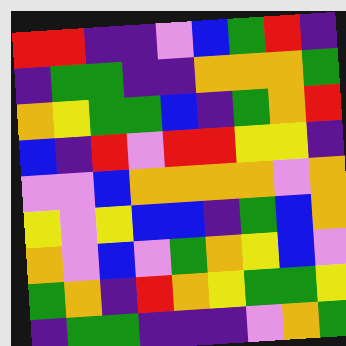[["red", "red", "indigo", "indigo", "violet", "blue", "green", "red", "indigo"], ["indigo", "green", "green", "indigo", "indigo", "orange", "orange", "orange", "green"], ["orange", "yellow", "green", "green", "blue", "indigo", "green", "orange", "red"], ["blue", "indigo", "red", "violet", "red", "red", "yellow", "yellow", "indigo"], ["violet", "violet", "blue", "orange", "orange", "orange", "orange", "violet", "orange"], ["yellow", "violet", "yellow", "blue", "blue", "indigo", "green", "blue", "orange"], ["orange", "violet", "blue", "violet", "green", "orange", "yellow", "blue", "violet"], ["green", "orange", "indigo", "red", "orange", "yellow", "green", "green", "yellow"], ["indigo", "green", "green", "indigo", "indigo", "indigo", "violet", "orange", "green"]]